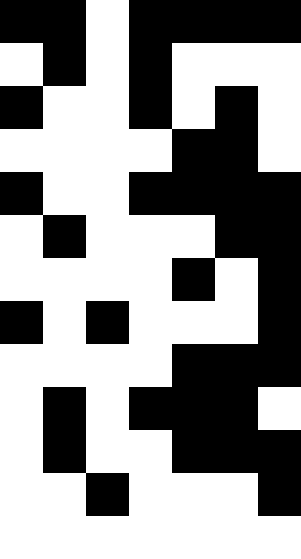[["black", "black", "white", "black", "black", "black", "black"], ["white", "black", "white", "black", "white", "white", "white"], ["black", "white", "white", "black", "white", "black", "white"], ["white", "white", "white", "white", "black", "black", "white"], ["black", "white", "white", "black", "black", "black", "black"], ["white", "black", "white", "white", "white", "black", "black"], ["white", "white", "white", "white", "black", "white", "black"], ["black", "white", "black", "white", "white", "white", "black"], ["white", "white", "white", "white", "black", "black", "black"], ["white", "black", "white", "black", "black", "black", "white"], ["white", "black", "white", "white", "black", "black", "black"], ["white", "white", "black", "white", "white", "white", "black"], ["white", "white", "white", "white", "white", "white", "white"]]